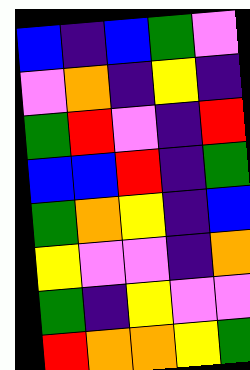[["blue", "indigo", "blue", "green", "violet"], ["violet", "orange", "indigo", "yellow", "indigo"], ["green", "red", "violet", "indigo", "red"], ["blue", "blue", "red", "indigo", "green"], ["green", "orange", "yellow", "indigo", "blue"], ["yellow", "violet", "violet", "indigo", "orange"], ["green", "indigo", "yellow", "violet", "violet"], ["red", "orange", "orange", "yellow", "green"]]